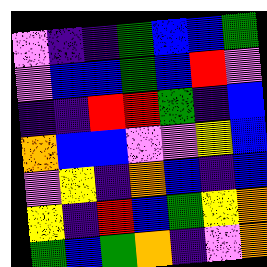[["violet", "indigo", "indigo", "green", "blue", "blue", "green"], ["violet", "blue", "blue", "green", "blue", "red", "violet"], ["indigo", "indigo", "red", "red", "green", "indigo", "blue"], ["orange", "blue", "blue", "violet", "violet", "yellow", "blue"], ["violet", "yellow", "indigo", "orange", "blue", "indigo", "blue"], ["yellow", "indigo", "red", "blue", "green", "yellow", "orange"], ["green", "blue", "green", "orange", "indigo", "violet", "orange"]]